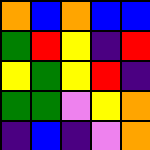[["orange", "blue", "orange", "blue", "blue"], ["green", "red", "yellow", "indigo", "red"], ["yellow", "green", "yellow", "red", "indigo"], ["green", "green", "violet", "yellow", "orange"], ["indigo", "blue", "indigo", "violet", "orange"]]